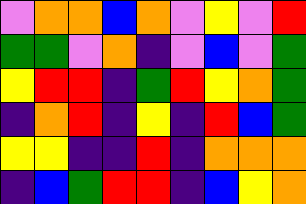[["violet", "orange", "orange", "blue", "orange", "violet", "yellow", "violet", "red"], ["green", "green", "violet", "orange", "indigo", "violet", "blue", "violet", "green"], ["yellow", "red", "red", "indigo", "green", "red", "yellow", "orange", "green"], ["indigo", "orange", "red", "indigo", "yellow", "indigo", "red", "blue", "green"], ["yellow", "yellow", "indigo", "indigo", "red", "indigo", "orange", "orange", "orange"], ["indigo", "blue", "green", "red", "red", "indigo", "blue", "yellow", "orange"]]